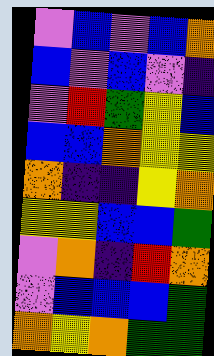[["violet", "blue", "violet", "blue", "orange"], ["blue", "violet", "blue", "violet", "indigo"], ["violet", "red", "green", "yellow", "blue"], ["blue", "blue", "orange", "yellow", "yellow"], ["orange", "indigo", "indigo", "yellow", "orange"], ["yellow", "yellow", "blue", "blue", "green"], ["violet", "orange", "indigo", "red", "orange"], ["violet", "blue", "blue", "blue", "green"], ["orange", "yellow", "orange", "green", "green"]]